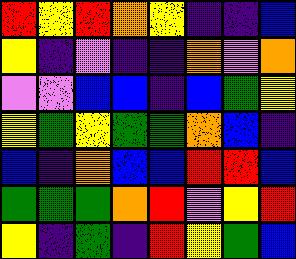[["red", "yellow", "red", "orange", "yellow", "indigo", "indigo", "blue"], ["yellow", "indigo", "violet", "indigo", "indigo", "orange", "violet", "orange"], ["violet", "violet", "blue", "blue", "indigo", "blue", "green", "yellow"], ["yellow", "green", "yellow", "green", "green", "orange", "blue", "indigo"], ["blue", "indigo", "orange", "blue", "blue", "red", "red", "blue"], ["green", "green", "green", "orange", "red", "violet", "yellow", "red"], ["yellow", "indigo", "green", "indigo", "red", "yellow", "green", "blue"]]